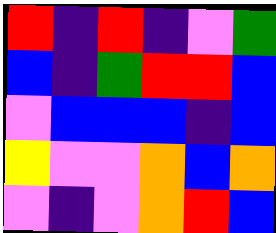[["red", "indigo", "red", "indigo", "violet", "green"], ["blue", "indigo", "green", "red", "red", "blue"], ["violet", "blue", "blue", "blue", "indigo", "blue"], ["yellow", "violet", "violet", "orange", "blue", "orange"], ["violet", "indigo", "violet", "orange", "red", "blue"]]